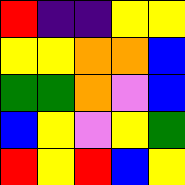[["red", "indigo", "indigo", "yellow", "yellow"], ["yellow", "yellow", "orange", "orange", "blue"], ["green", "green", "orange", "violet", "blue"], ["blue", "yellow", "violet", "yellow", "green"], ["red", "yellow", "red", "blue", "yellow"]]